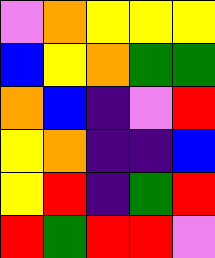[["violet", "orange", "yellow", "yellow", "yellow"], ["blue", "yellow", "orange", "green", "green"], ["orange", "blue", "indigo", "violet", "red"], ["yellow", "orange", "indigo", "indigo", "blue"], ["yellow", "red", "indigo", "green", "red"], ["red", "green", "red", "red", "violet"]]